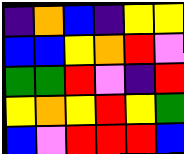[["indigo", "orange", "blue", "indigo", "yellow", "yellow"], ["blue", "blue", "yellow", "orange", "red", "violet"], ["green", "green", "red", "violet", "indigo", "red"], ["yellow", "orange", "yellow", "red", "yellow", "green"], ["blue", "violet", "red", "red", "red", "blue"]]